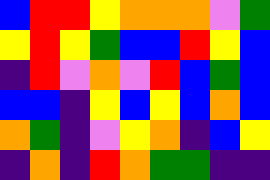[["blue", "red", "red", "yellow", "orange", "orange", "orange", "violet", "green"], ["yellow", "red", "yellow", "green", "blue", "blue", "red", "yellow", "blue"], ["indigo", "red", "violet", "orange", "violet", "red", "blue", "green", "blue"], ["blue", "blue", "indigo", "yellow", "blue", "yellow", "blue", "orange", "blue"], ["orange", "green", "indigo", "violet", "yellow", "orange", "indigo", "blue", "yellow"], ["indigo", "orange", "indigo", "red", "orange", "green", "green", "indigo", "indigo"]]